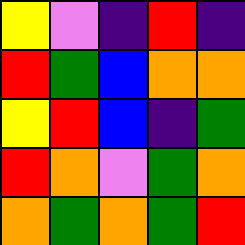[["yellow", "violet", "indigo", "red", "indigo"], ["red", "green", "blue", "orange", "orange"], ["yellow", "red", "blue", "indigo", "green"], ["red", "orange", "violet", "green", "orange"], ["orange", "green", "orange", "green", "red"]]